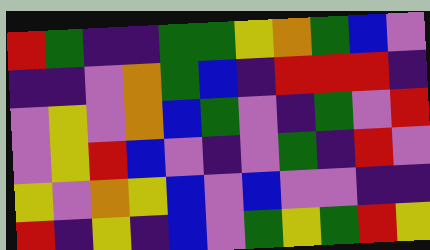[["red", "green", "indigo", "indigo", "green", "green", "yellow", "orange", "green", "blue", "violet"], ["indigo", "indigo", "violet", "orange", "green", "blue", "indigo", "red", "red", "red", "indigo"], ["violet", "yellow", "violet", "orange", "blue", "green", "violet", "indigo", "green", "violet", "red"], ["violet", "yellow", "red", "blue", "violet", "indigo", "violet", "green", "indigo", "red", "violet"], ["yellow", "violet", "orange", "yellow", "blue", "violet", "blue", "violet", "violet", "indigo", "indigo"], ["red", "indigo", "yellow", "indigo", "blue", "violet", "green", "yellow", "green", "red", "yellow"]]